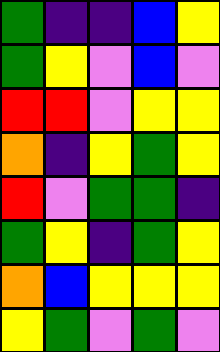[["green", "indigo", "indigo", "blue", "yellow"], ["green", "yellow", "violet", "blue", "violet"], ["red", "red", "violet", "yellow", "yellow"], ["orange", "indigo", "yellow", "green", "yellow"], ["red", "violet", "green", "green", "indigo"], ["green", "yellow", "indigo", "green", "yellow"], ["orange", "blue", "yellow", "yellow", "yellow"], ["yellow", "green", "violet", "green", "violet"]]